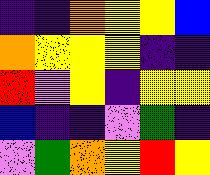[["indigo", "indigo", "orange", "yellow", "yellow", "blue"], ["orange", "yellow", "yellow", "yellow", "indigo", "indigo"], ["red", "violet", "yellow", "indigo", "yellow", "yellow"], ["blue", "indigo", "indigo", "violet", "green", "indigo"], ["violet", "green", "orange", "yellow", "red", "yellow"]]